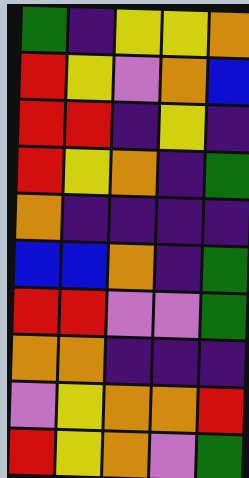[["green", "indigo", "yellow", "yellow", "orange"], ["red", "yellow", "violet", "orange", "blue"], ["red", "red", "indigo", "yellow", "indigo"], ["red", "yellow", "orange", "indigo", "green"], ["orange", "indigo", "indigo", "indigo", "indigo"], ["blue", "blue", "orange", "indigo", "green"], ["red", "red", "violet", "violet", "green"], ["orange", "orange", "indigo", "indigo", "indigo"], ["violet", "yellow", "orange", "orange", "red"], ["red", "yellow", "orange", "violet", "green"]]